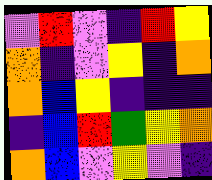[["violet", "red", "violet", "indigo", "red", "yellow"], ["orange", "indigo", "violet", "yellow", "indigo", "orange"], ["orange", "blue", "yellow", "indigo", "indigo", "indigo"], ["indigo", "blue", "red", "green", "yellow", "orange"], ["orange", "blue", "violet", "yellow", "violet", "indigo"]]